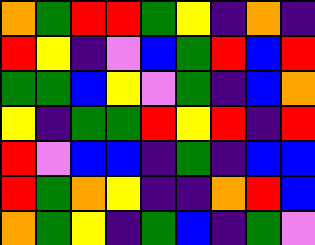[["orange", "green", "red", "red", "green", "yellow", "indigo", "orange", "indigo"], ["red", "yellow", "indigo", "violet", "blue", "green", "red", "blue", "red"], ["green", "green", "blue", "yellow", "violet", "green", "indigo", "blue", "orange"], ["yellow", "indigo", "green", "green", "red", "yellow", "red", "indigo", "red"], ["red", "violet", "blue", "blue", "indigo", "green", "indigo", "blue", "blue"], ["red", "green", "orange", "yellow", "indigo", "indigo", "orange", "red", "blue"], ["orange", "green", "yellow", "indigo", "green", "blue", "indigo", "green", "violet"]]